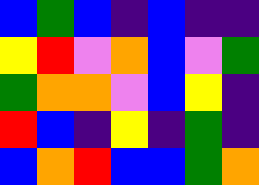[["blue", "green", "blue", "indigo", "blue", "indigo", "indigo"], ["yellow", "red", "violet", "orange", "blue", "violet", "green"], ["green", "orange", "orange", "violet", "blue", "yellow", "indigo"], ["red", "blue", "indigo", "yellow", "indigo", "green", "indigo"], ["blue", "orange", "red", "blue", "blue", "green", "orange"]]